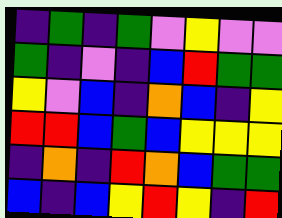[["indigo", "green", "indigo", "green", "violet", "yellow", "violet", "violet"], ["green", "indigo", "violet", "indigo", "blue", "red", "green", "green"], ["yellow", "violet", "blue", "indigo", "orange", "blue", "indigo", "yellow"], ["red", "red", "blue", "green", "blue", "yellow", "yellow", "yellow"], ["indigo", "orange", "indigo", "red", "orange", "blue", "green", "green"], ["blue", "indigo", "blue", "yellow", "red", "yellow", "indigo", "red"]]